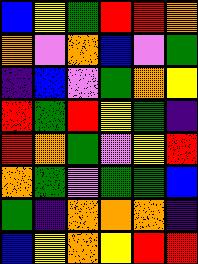[["blue", "yellow", "green", "red", "red", "orange"], ["orange", "violet", "orange", "blue", "violet", "green"], ["indigo", "blue", "violet", "green", "orange", "yellow"], ["red", "green", "red", "yellow", "green", "indigo"], ["red", "orange", "green", "violet", "yellow", "red"], ["orange", "green", "violet", "green", "green", "blue"], ["green", "indigo", "orange", "orange", "orange", "indigo"], ["blue", "yellow", "orange", "yellow", "red", "red"]]